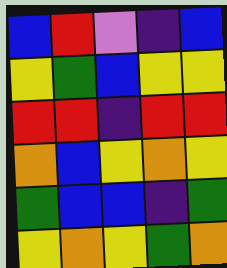[["blue", "red", "violet", "indigo", "blue"], ["yellow", "green", "blue", "yellow", "yellow"], ["red", "red", "indigo", "red", "red"], ["orange", "blue", "yellow", "orange", "yellow"], ["green", "blue", "blue", "indigo", "green"], ["yellow", "orange", "yellow", "green", "orange"]]